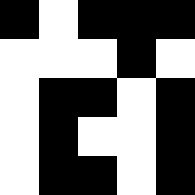[["black", "white", "black", "black", "black"], ["white", "white", "white", "black", "white"], ["white", "black", "black", "white", "black"], ["white", "black", "white", "white", "black"], ["white", "black", "black", "white", "black"]]